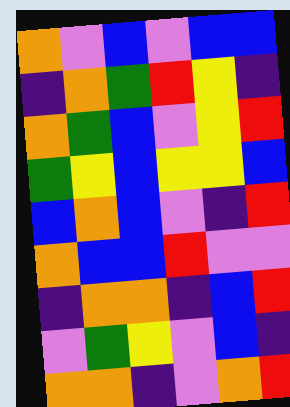[["orange", "violet", "blue", "violet", "blue", "blue"], ["indigo", "orange", "green", "red", "yellow", "indigo"], ["orange", "green", "blue", "violet", "yellow", "red"], ["green", "yellow", "blue", "yellow", "yellow", "blue"], ["blue", "orange", "blue", "violet", "indigo", "red"], ["orange", "blue", "blue", "red", "violet", "violet"], ["indigo", "orange", "orange", "indigo", "blue", "red"], ["violet", "green", "yellow", "violet", "blue", "indigo"], ["orange", "orange", "indigo", "violet", "orange", "red"]]